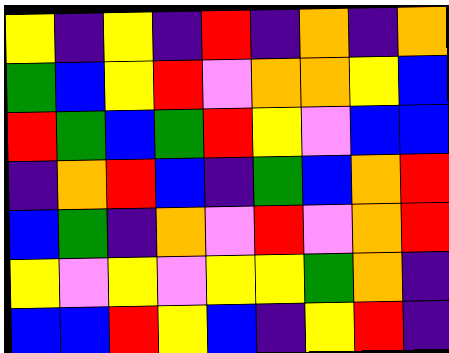[["yellow", "indigo", "yellow", "indigo", "red", "indigo", "orange", "indigo", "orange"], ["green", "blue", "yellow", "red", "violet", "orange", "orange", "yellow", "blue"], ["red", "green", "blue", "green", "red", "yellow", "violet", "blue", "blue"], ["indigo", "orange", "red", "blue", "indigo", "green", "blue", "orange", "red"], ["blue", "green", "indigo", "orange", "violet", "red", "violet", "orange", "red"], ["yellow", "violet", "yellow", "violet", "yellow", "yellow", "green", "orange", "indigo"], ["blue", "blue", "red", "yellow", "blue", "indigo", "yellow", "red", "indigo"]]